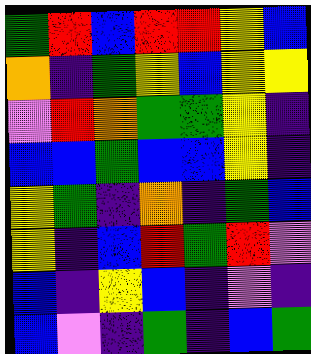[["green", "red", "blue", "red", "red", "yellow", "blue"], ["orange", "indigo", "green", "yellow", "blue", "yellow", "yellow"], ["violet", "red", "orange", "green", "green", "yellow", "indigo"], ["blue", "blue", "green", "blue", "blue", "yellow", "indigo"], ["yellow", "green", "indigo", "orange", "indigo", "green", "blue"], ["yellow", "indigo", "blue", "red", "green", "red", "violet"], ["blue", "indigo", "yellow", "blue", "indigo", "violet", "indigo"], ["blue", "violet", "indigo", "green", "indigo", "blue", "green"]]